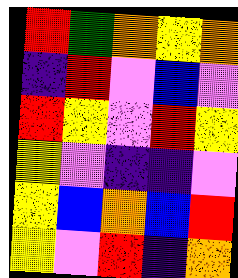[["red", "green", "orange", "yellow", "orange"], ["indigo", "red", "violet", "blue", "violet"], ["red", "yellow", "violet", "red", "yellow"], ["yellow", "violet", "indigo", "indigo", "violet"], ["yellow", "blue", "orange", "blue", "red"], ["yellow", "violet", "red", "indigo", "orange"]]